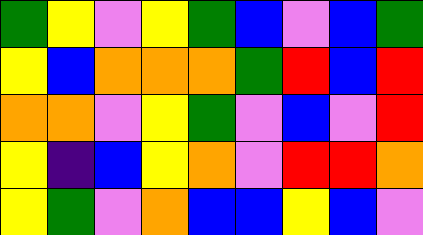[["green", "yellow", "violet", "yellow", "green", "blue", "violet", "blue", "green"], ["yellow", "blue", "orange", "orange", "orange", "green", "red", "blue", "red"], ["orange", "orange", "violet", "yellow", "green", "violet", "blue", "violet", "red"], ["yellow", "indigo", "blue", "yellow", "orange", "violet", "red", "red", "orange"], ["yellow", "green", "violet", "orange", "blue", "blue", "yellow", "blue", "violet"]]